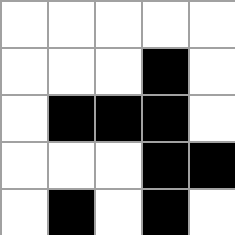[["white", "white", "white", "white", "white"], ["white", "white", "white", "black", "white"], ["white", "black", "black", "black", "white"], ["white", "white", "white", "black", "black"], ["white", "black", "white", "black", "white"]]